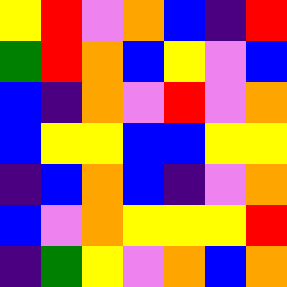[["yellow", "red", "violet", "orange", "blue", "indigo", "red"], ["green", "red", "orange", "blue", "yellow", "violet", "blue"], ["blue", "indigo", "orange", "violet", "red", "violet", "orange"], ["blue", "yellow", "yellow", "blue", "blue", "yellow", "yellow"], ["indigo", "blue", "orange", "blue", "indigo", "violet", "orange"], ["blue", "violet", "orange", "yellow", "yellow", "yellow", "red"], ["indigo", "green", "yellow", "violet", "orange", "blue", "orange"]]